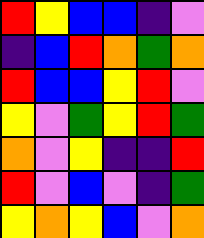[["red", "yellow", "blue", "blue", "indigo", "violet"], ["indigo", "blue", "red", "orange", "green", "orange"], ["red", "blue", "blue", "yellow", "red", "violet"], ["yellow", "violet", "green", "yellow", "red", "green"], ["orange", "violet", "yellow", "indigo", "indigo", "red"], ["red", "violet", "blue", "violet", "indigo", "green"], ["yellow", "orange", "yellow", "blue", "violet", "orange"]]